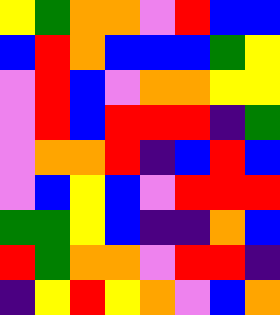[["yellow", "green", "orange", "orange", "violet", "red", "blue", "blue"], ["blue", "red", "orange", "blue", "blue", "blue", "green", "yellow"], ["violet", "red", "blue", "violet", "orange", "orange", "yellow", "yellow"], ["violet", "red", "blue", "red", "red", "red", "indigo", "green"], ["violet", "orange", "orange", "red", "indigo", "blue", "red", "blue"], ["violet", "blue", "yellow", "blue", "violet", "red", "red", "red"], ["green", "green", "yellow", "blue", "indigo", "indigo", "orange", "blue"], ["red", "green", "orange", "orange", "violet", "red", "red", "indigo"], ["indigo", "yellow", "red", "yellow", "orange", "violet", "blue", "orange"]]